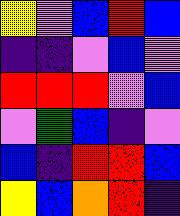[["yellow", "violet", "blue", "red", "blue"], ["indigo", "indigo", "violet", "blue", "violet"], ["red", "red", "red", "violet", "blue"], ["violet", "green", "blue", "indigo", "violet"], ["blue", "indigo", "red", "red", "blue"], ["yellow", "blue", "orange", "red", "indigo"]]